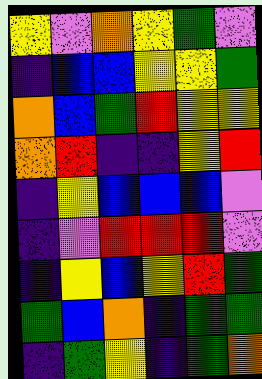[["yellow", "violet", "orange", "yellow", "green", "violet"], ["indigo", "blue", "blue", "yellow", "yellow", "green"], ["orange", "blue", "green", "red", "yellow", "yellow"], ["orange", "red", "indigo", "indigo", "yellow", "red"], ["indigo", "yellow", "blue", "blue", "blue", "violet"], ["indigo", "violet", "red", "red", "red", "violet"], ["indigo", "yellow", "blue", "yellow", "red", "green"], ["green", "blue", "orange", "indigo", "green", "green"], ["indigo", "green", "yellow", "indigo", "green", "orange"]]